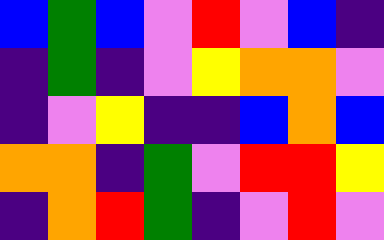[["blue", "green", "blue", "violet", "red", "violet", "blue", "indigo"], ["indigo", "green", "indigo", "violet", "yellow", "orange", "orange", "violet"], ["indigo", "violet", "yellow", "indigo", "indigo", "blue", "orange", "blue"], ["orange", "orange", "indigo", "green", "violet", "red", "red", "yellow"], ["indigo", "orange", "red", "green", "indigo", "violet", "red", "violet"]]